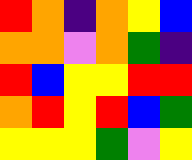[["red", "orange", "indigo", "orange", "yellow", "blue"], ["orange", "orange", "violet", "orange", "green", "indigo"], ["red", "blue", "yellow", "yellow", "red", "red"], ["orange", "red", "yellow", "red", "blue", "green"], ["yellow", "yellow", "yellow", "green", "violet", "yellow"]]